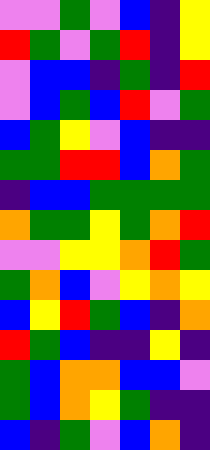[["violet", "violet", "green", "violet", "blue", "indigo", "yellow"], ["red", "green", "violet", "green", "red", "indigo", "yellow"], ["violet", "blue", "blue", "indigo", "green", "indigo", "red"], ["violet", "blue", "green", "blue", "red", "violet", "green"], ["blue", "green", "yellow", "violet", "blue", "indigo", "indigo"], ["green", "green", "red", "red", "blue", "orange", "green"], ["indigo", "blue", "blue", "green", "green", "green", "green"], ["orange", "green", "green", "yellow", "green", "orange", "red"], ["violet", "violet", "yellow", "yellow", "orange", "red", "green"], ["green", "orange", "blue", "violet", "yellow", "orange", "yellow"], ["blue", "yellow", "red", "green", "blue", "indigo", "orange"], ["red", "green", "blue", "indigo", "indigo", "yellow", "indigo"], ["green", "blue", "orange", "orange", "blue", "blue", "violet"], ["green", "blue", "orange", "yellow", "green", "indigo", "indigo"], ["blue", "indigo", "green", "violet", "blue", "orange", "indigo"]]